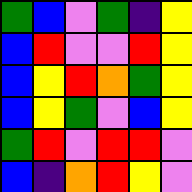[["green", "blue", "violet", "green", "indigo", "yellow"], ["blue", "red", "violet", "violet", "red", "yellow"], ["blue", "yellow", "red", "orange", "green", "yellow"], ["blue", "yellow", "green", "violet", "blue", "yellow"], ["green", "red", "violet", "red", "red", "violet"], ["blue", "indigo", "orange", "red", "yellow", "violet"]]